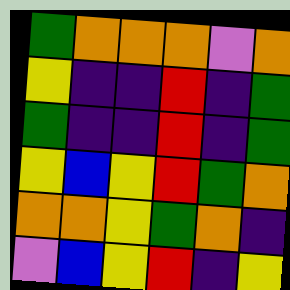[["green", "orange", "orange", "orange", "violet", "orange"], ["yellow", "indigo", "indigo", "red", "indigo", "green"], ["green", "indigo", "indigo", "red", "indigo", "green"], ["yellow", "blue", "yellow", "red", "green", "orange"], ["orange", "orange", "yellow", "green", "orange", "indigo"], ["violet", "blue", "yellow", "red", "indigo", "yellow"]]